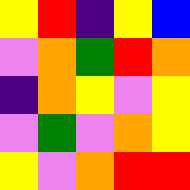[["yellow", "red", "indigo", "yellow", "blue"], ["violet", "orange", "green", "red", "orange"], ["indigo", "orange", "yellow", "violet", "yellow"], ["violet", "green", "violet", "orange", "yellow"], ["yellow", "violet", "orange", "red", "red"]]